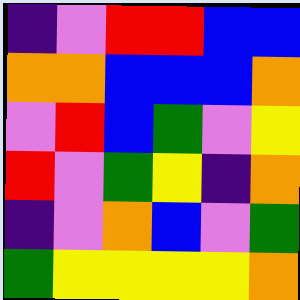[["indigo", "violet", "red", "red", "blue", "blue"], ["orange", "orange", "blue", "blue", "blue", "orange"], ["violet", "red", "blue", "green", "violet", "yellow"], ["red", "violet", "green", "yellow", "indigo", "orange"], ["indigo", "violet", "orange", "blue", "violet", "green"], ["green", "yellow", "yellow", "yellow", "yellow", "orange"]]